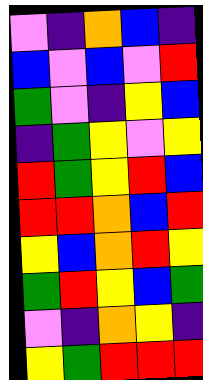[["violet", "indigo", "orange", "blue", "indigo"], ["blue", "violet", "blue", "violet", "red"], ["green", "violet", "indigo", "yellow", "blue"], ["indigo", "green", "yellow", "violet", "yellow"], ["red", "green", "yellow", "red", "blue"], ["red", "red", "orange", "blue", "red"], ["yellow", "blue", "orange", "red", "yellow"], ["green", "red", "yellow", "blue", "green"], ["violet", "indigo", "orange", "yellow", "indigo"], ["yellow", "green", "red", "red", "red"]]